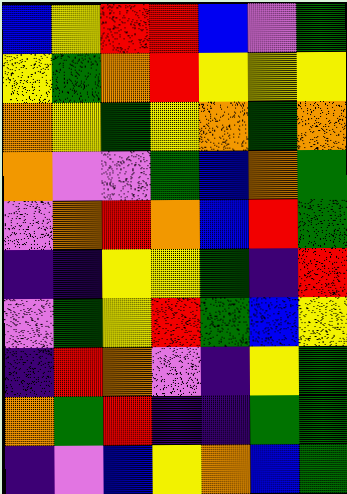[["blue", "yellow", "red", "red", "blue", "violet", "green"], ["yellow", "green", "orange", "red", "yellow", "yellow", "yellow"], ["orange", "yellow", "green", "yellow", "orange", "green", "orange"], ["orange", "violet", "violet", "green", "blue", "orange", "green"], ["violet", "orange", "red", "orange", "blue", "red", "green"], ["indigo", "indigo", "yellow", "yellow", "green", "indigo", "red"], ["violet", "green", "yellow", "red", "green", "blue", "yellow"], ["indigo", "red", "orange", "violet", "indigo", "yellow", "green"], ["orange", "green", "red", "indigo", "indigo", "green", "green"], ["indigo", "violet", "blue", "yellow", "orange", "blue", "green"]]